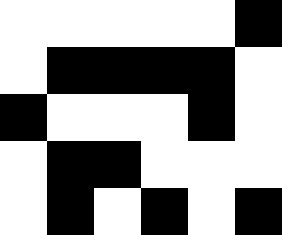[["white", "white", "white", "white", "white", "black"], ["white", "black", "black", "black", "black", "white"], ["black", "white", "white", "white", "black", "white"], ["white", "black", "black", "white", "white", "white"], ["white", "black", "white", "black", "white", "black"]]